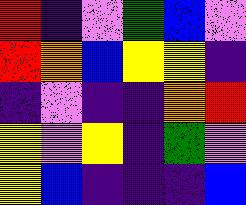[["red", "indigo", "violet", "green", "blue", "violet"], ["red", "orange", "blue", "yellow", "yellow", "indigo"], ["indigo", "violet", "indigo", "indigo", "orange", "red"], ["yellow", "violet", "yellow", "indigo", "green", "violet"], ["yellow", "blue", "indigo", "indigo", "indigo", "blue"]]